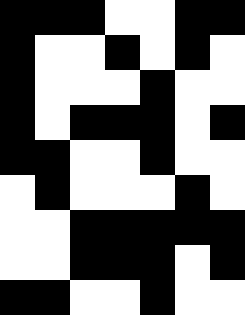[["black", "black", "black", "white", "white", "black", "black"], ["black", "white", "white", "black", "white", "black", "white"], ["black", "white", "white", "white", "black", "white", "white"], ["black", "white", "black", "black", "black", "white", "black"], ["black", "black", "white", "white", "black", "white", "white"], ["white", "black", "white", "white", "white", "black", "white"], ["white", "white", "black", "black", "black", "black", "black"], ["white", "white", "black", "black", "black", "white", "black"], ["black", "black", "white", "white", "black", "white", "white"]]